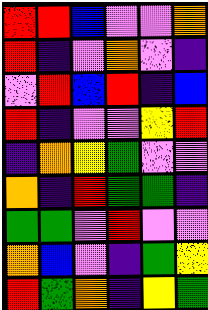[["red", "red", "blue", "violet", "violet", "orange"], ["red", "indigo", "violet", "orange", "violet", "indigo"], ["violet", "red", "blue", "red", "indigo", "blue"], ["red", "indigo", "violet", "violet", "yellow", "red"], ["indigo", "orange", "yellow", "green", "violet", "violet"], ["orange", "indigo", "red", "green", "green", "indigo"], ["green", "green", "violet", "red", "violet", "violet"], ["orange", "blue", "violet", "indigo", "green", "yellow"], ["red", "green", "orange", "indigo", "yellow", "green"]]